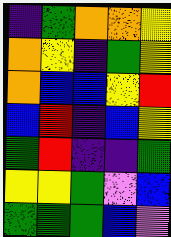[["indigo", "green", "orange", "orange", "yellow"], ["orange", "yellow", "indigo", "green", "yellow"], ["orange", "blue", "blue", "yellow", "red"], ["blue", "red", "indigo", "blue", "yellow"], ["green", "red", "indigo", "indigo", "green"], ["yellow", "yellow", "green", "violet", "blue"], ["green", "green", "green", "blue", "violet"]]